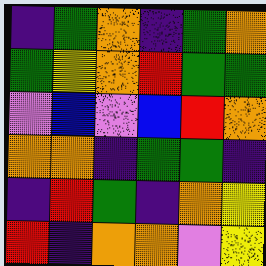[["indigo", "green", "orange", "indigo", "green", "orange"], ["green", "yellow", "orange", "red", "green", "green"], ["violet", "blue", "violet", "blue", "red", "orange"], ["orange", "orange", "indigo", "green", "green", "indigo"], ["indigo", "red", "green", "indigo", "orange", "yellow"], ["red", "indigo", "orange", "orange", "violet", "yellow"]]